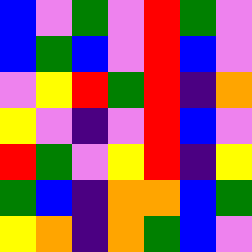[["blue", "violet", "green", "violet", "red", "green", "violet"], ["blue", "green", "blue", "violet", "red", "blue", "violet"], ["violet", "yellow", "red", "green", "red", "indigo", "orange"], ["yellow", "violet", "indigo", "violet", "red", "blue", "violet"], ["red", "green", "violet", "yellow", "red", "indigo", "yellow"], ["green", "blue", "indigo", "orange", "orange", "blue", "green"], ["yellow", "orange", "indigo", "orange", "green", "blue", "violet"]]